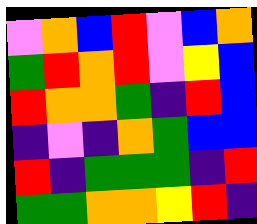[["violet", "orange", "blue", "red", "violet", "blue", "orange"], ["green", "red", "orange", "red", "violet", "yellow", "blue"], ["red", "orange", "orange", "green", "indigo", "red", "blue"], ["indigo", "violet", "indigo", "orange", "green", "blue", "blue"], ["red", "indigo", "green", "green", "green", "indigo", "red"], ["green", "green", "orange", "orange", "yellow", "red", "indigo"]]